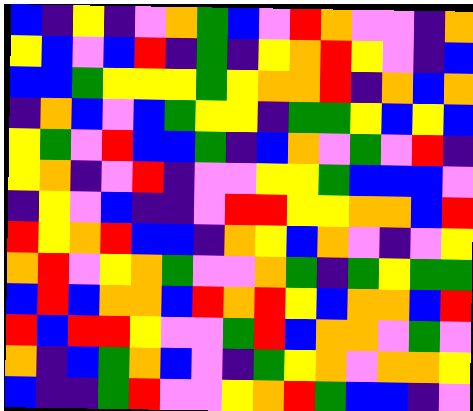[["blue", "indigo", "yellow", "indigo", "violet", "orange", "green", "blue", "violet", "red", "orange", "violet", "violet", "indigo", "orange"], ["yellow", "blue", "violet", "blue", "red", "indigo", "green", "indigo", "yellow", "orange", "red", "yellow", "violet", "indigo", "blue"], ["blue", "blue", "green", "yellow", "yellow", "yellow", "green", "yellow", "orange", "orange", "red", "indigo", "orange", "blue", "orange"], ["indigo", "orange", "blue", "violet", "blue", "green", "yellow", "yellow", "indigo", "green", "green", "yellow", "blue", "yellow", "blue"], ["yellow", "green", "violet", "red", "blue", "blue", "green", "indigo", "blue", "orange", "violet", "green", "violet", "red", "indigo"], ["yellow", "orange", "indigo", "violet", "red", "indigo", "violet", "violet", "yellow", "yellow", "green", "blue", "blue", "blue", "violet"], ["indigo", "yellow", "violet", "blue", "indigo", "indigo", "violet", "red", "red", "yellow", "yellow", "orange", "orange", "blue", "red"], ["red", "yellow", "orange", "red", "blue", "blue", "indigo", "orange", "yellow", "blue", "orange", "violet", "indigo", "violet", "yellow"], ["orange", "red", "violet", "yellow", "orange", "green", "violet", "violet", "orange", "green", "indigo", "green", "yellow", "green", "green"], ["blue", "red", "blue", "orange", "orange", "blue", "red", "orange", "red", "yellow", "blue", "orange", "orange", "blue", "red"], ["red", "blue", "red", "red", "yellow", "violet", "violet", "green", "red", "blue", "orange", "orange", "violet", "green", "violet"], ["orange", "indigo", "blue", "green", "orange", "blue", "violet", "indigo", "green", "yellow", "orange", "violet", "orange", "orange", "yellow"], ["blue", "indigo", "indigo", "green", "red", "violet", "violet", "yellow", "orange", "red", "green", "blue", "blue", "indigo", "violet"]]